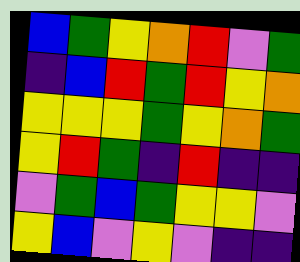[["blue", "green", "yellow", "orange", "red", "violet", "green"], ["indigo", "blue", "red", "green", "red", "yellow", "orange"], ["yellow", "yellow", "yellow", "green", "yellow", "orange", "green"], ["yellow", "red", "green", "indigo", "red", "indigo", "indigo"], ["violet", "green", "blue", "green", "yellow", "yellow", "violet"], ["yellow", "blue", "violet", "yellow", "violet", "indigo", "indigo"]]